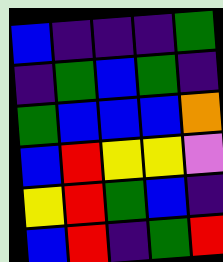[["blue", "indigo", "indigo", "indigo", "green"], ["indigo", "green", "blue", "green", "indigo"], ["green", "blue", "blue", "blue", "orange"], ["blue", "red", "yellow", "yellow", "violet"], ["yellow", "red", "green", "blue", "indigo"], ["blue", "red", "indigo", "green", "red"]]